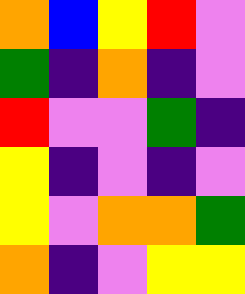[["orange", "blue", "yellow", "red", "violet"], ["green", "indigo", "orange", "indigo", "violet"], ["red", "violet", "violet", "green", "indigo"], ["yellow", "indigo", "violet", "indigo", "violet"], ["yellow", "violet", "orange", "orange", "green"], ["orange", "indigo", "violet", "yellow", "yellow"]]